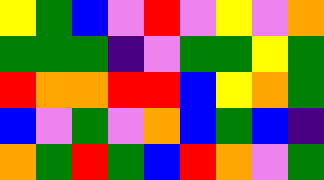[["yellow", "green", "blue", "violet", "red", "violet", "yellow", "violet", "orange"], ["green", "green", "green", "indigo", "violet", "green", "green", "yellow", "green"], ["red", "orange", "orange", "red", "red", "blue", "yellow", "orange", "green"], ["blue", "violet", "green", "violet", "orange", "blue", "green", "blue", "indigo"], ["orange", "green", "red", "green", "blue", "red", "orange", "violet", "green"]]